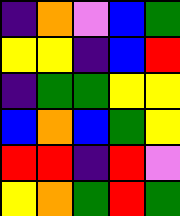[["indigo", "orange", "violet", "blue", "green"], ["yellow", "yellow", "indigo", "blue", "red"], ["indigo", "green", "green", "yellow", "yellow"], ["blue", "orange", "blue", "green", "yellow"], ["red", "red", "indigo", "red", "violet"], ["yellow", "orange", "green", "red", "green"]]